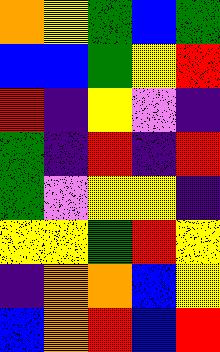[["orange", "yellow", "green", "blue", "green"], ["blue", "blue", "green", "yellow", "red"], ["red", "indigo", "yellow", "violet", "indigo"], ["green", "indigo", "red", "indigo", "red"], ["green", "violet", "yellow", "yellow", "indigo"], ["yellow", "yellow", "green", "red", "yellow"], ["indigo", "orange", "orange", "blue", "yellow"], ["blue", "orange", "red", "blue", "red"]]